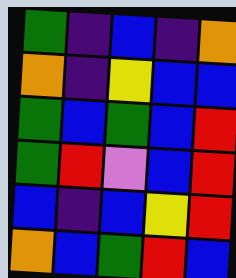[["green", "indigo", "blue", "indigo", "orange"], ["orange", "indigo", "yellow", "blue", "blue"], ["green", "blue", "green", "blue", "red"], ["green", "red", "violet", "blue", "red"], ["blue", "indigo", "blue", "yellow", "red"], ["orange", "blue", "green", "red", "blue"]]